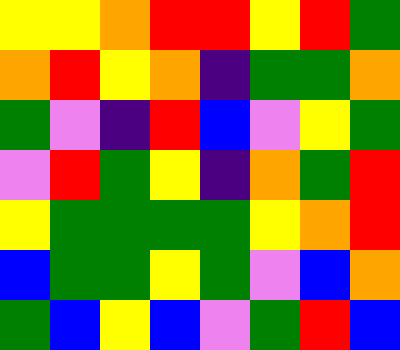[["yellow", "yellow", "orange", "red", "red", "yellow", "red", "green"], ["orange", "red", "yellow", "orange", "indigo", "green", "green", "orange"], ["green", "violet", "indigo", "red", "blue", "violet", "yellow", "green"], ["violet", "red", "green", "yellow", "indigo", "orange", "green", "red"], ["yellow", "green", "green", "green", "green", "yellow", "orange", "red"], ["blue", "green", "green", "yellow", "green", "violet", "blue", "orange"], ["green", "blue", "yellow", "blue", "violet", "green", "red", "blue"]]